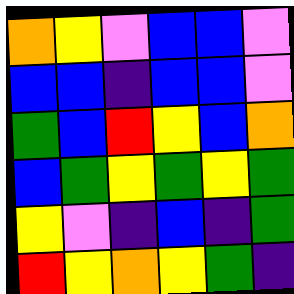[["orange", "yellow", "violet", "blue", "blue", "violet"], ["blue", "blue", "indigo", "blue", "blue", "violet"], ["green", "blue", "red", "yellow", "blue", "orange"], ["blue", "green", "yellow", "green", "yellow", "green"], ["yellow", "violet", "indigo", "blue", "indigo", "green"], ["red", "yellow", "orange", "yellow", "green", "indigo"]]